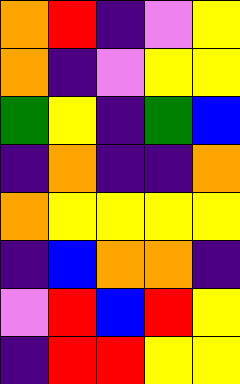[["orange", "red", "indigo", "violet", "yellow"], ["orange", "indigo", "violet", "yellow", "yellow"], ["green", "yellow", "indigo", "green", "blue"], ["indigo", "orange", "indigo", "indigo", "orange"], ["orange", "yellow", "yellow", "yellow", "yellow"], ["indigo", "blue", "orange", "orange", "indigo"], ["violet", "red", "blue", "red", "yellow"], ["indigo", "red", "red", "yellow", "yellow"]]